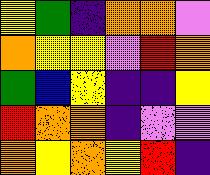[["yellow", "green", "indigo", "orange", "orange", "violet"], ["orange", "yellow", "yellow", "violet", "red", "orange"], ["green", "blue", "yellow", "indigo", "indigo", "yellow"], ["red", "orange", "orange", "indigo", "violet", "violet"], ["orange", "yellow", "orange", "yellow", "red", "indigo"]]